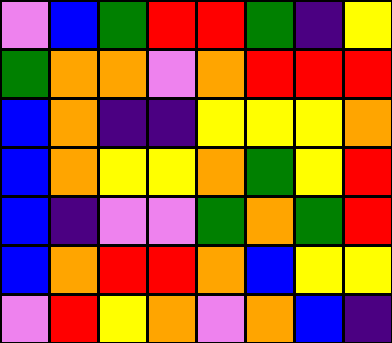[["violet", "blue", "green", "red", "red", "green", "indigo", "yellow"], ["green", "orange", "orange", "violet", "orange", "red", "red", "red"], ["blue", "orange", "indigo", "indigo", "yellow", "yellow", "yellow", "orange"], ["blue", "orange", "yellow", "yellow", "orange", "green", "yellow", "red"], ["blue", "indigo", "violet", "violet", "green", "orange", "green", "red"], ["blue", "orange", "red", "red", "orange", "blue", "yellow", "yellow"], ["violet", "red", "yellow", "orange", "violet", "orange", "blue", "indigo"]]